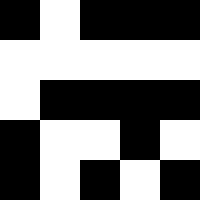[["black", "white", "black", "black", "black"], ["white", "white", "white", "white", "white"], ["white", "black", "black", "black", "black"], ["black", "white", "white", "black", "white"], ["black", "white", "black", "white", "black"]]